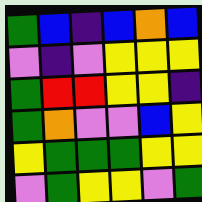[["green", "blue", "indigo", "blue", "orange", "blue"], ["violet", "indigo", "violet", "yellow", "yellow", "yellow"], ["green", "red", "red", "yellow", "yellow", "indigo"], ["green", "orange", "violet", "violet", "blue", "yellow"], ["yellow", "green", "green", "green", "yellow", "yellow"], ["violet", "green", "yellow", "yellow", "violet", "green"]]